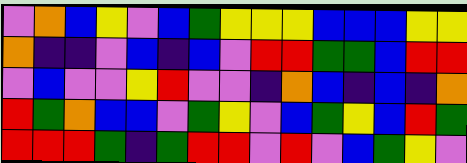[["violet", "orange", "blue", "yellow", "violet", "blue", "green", "yellow", "yellow", "yellow", "blue", "blue", "blue", "yellow", "yellow"], ["orange", "indigo", "indigo", "violet", "blue", "indigo", "blue", "violet", "red", "red", "green", "green", "blue", "red", "red"], ["violet", "blue", "violet", "violet", "yellow", "red", "violet", "violet", "indigo", "orange", "blue", "indigo", "blue", "indigo", "orange"], ["red", "green", "orange", "blue", "blue", "violet", "green", "yellow", "violet", "blue", "green", "yellow", "blue", "red", "green"], ["red", "red", "red", "green", "indigo", "green", "red", "red", "violet", "red", "violet", "blue", "green", "yellow", "violet"]]